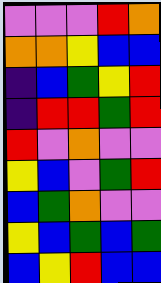[["violet", "violet", "violet", "red", "orange"], ["orange", "orange", "yellow", "blue", "blue"], ["indigo", "blue", "green", "yellow", "red"], ["indigo", "red", "red", "green", "red"], ["red", "violet", "orange", "violet", "violet"], ["yellow", "blue", "violet", "green", "red"], ["blue", "green", "orange", "violet", "violet"], ["yellow", "blue", "green", "blue", "green"], ["blue", "yellow", "red", "blue", "blue"]]